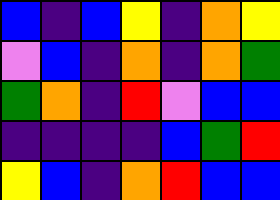[["blue", "indigo", "blue", "yellow", "indigo", "orange", "yellow"], ["violet", "blue", "indigo", "orange", "indigo", "orange", "green"], ["green", "orange", "indigo", "red", "violet", "blue", "blue"], ["indigo", "indigo", "indigo", "indigo", "blue", "green", "red"], ["yellow", "blue", "indigo", "orange", "red", "blue", "blue"]]